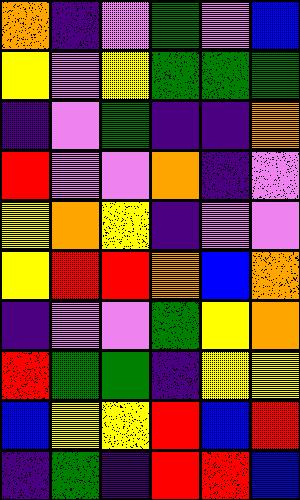[["orange", "indigo", "violet", "green", "violet", "blue"], ["yellow", "violet", "yellow", "green", "green", "green"], ["indigo", "violet", "green", "indigo", "indigo", "orange"], ["red", "violet", "violet", "orange", "indigo", "violet"], ["yellow", "orange", "yellow", "indigo", "violet", "violet"], ["yellow", "red", "red", "orange", "blue", "orange"], ["indigo", "violet", "violet", "green", "yellow", "orange"], ["red", "green", "green", "indigo", "yellow", "yellow"], ["blue", "yellow", "yellow", "red", "blue", "red"], ["indigo", "green", "indigo", "red", "red", "blue"]]